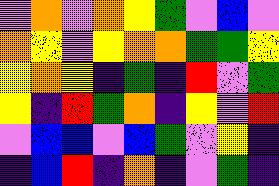[["violet", "orange", "violet", "orange", "yellow", "green", "violet", "blue", "violet"], ["orange", "yellow", "violet", "yellow", "orange", "orange", "green", "green", "yellow"], ["yellow", "orange", "yellow", "indigo", "green", "indigo", "red", "violet", "green"], ["yellow", "indigo", "red", "green", "orange", "indigo", "yellow", "violet", "red"], ["violet", "blue", "blue", "violet", "blue", "green", "violet", "yellow", "indigo"], ["indigo", "blue", "red", "indigo", "orange", "indigo", "violet", "green", "indigo"]]